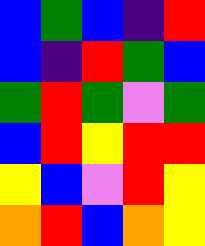[["blue", "green", "blue", "indigo", "red"], ["blue", "indigo", "red", "green", "blue"], ["green", "red", "green", "violet", "green"], ["blue", "red", "yellow", "red", "red"], ["yellow", "blue", "violet", "red", "yellow"], ["orange", "red", "blue", "orange", "yellow"]]